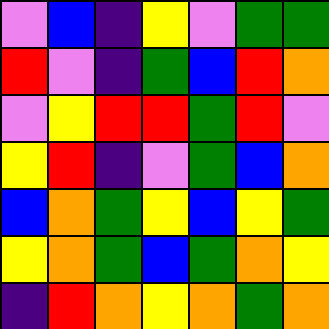[["violet", "blue", "indigo", "yellow", "violet", "green", "green"], ["red", "violet", "indigo", "green", "blue", "red", "orange"], ["violet", "yellow", "red", "red", "green", "red", "violet"], ["yellow", "red", "indigo", "violet", "green", "blue", "orange"], ["blue", "orange", "green", "yellow", "blue", "yellow", "green"], ["yellow", "orange", "green", "blue", "green", "orange", "yellow"], ["indigo", "red", "orange", "yellow", "orange", "green", "orange"]]